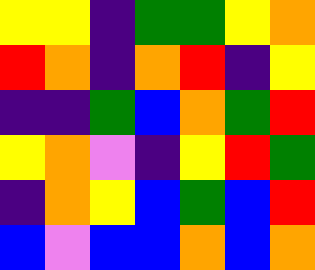[["yellow", "yellow", "indigo", "green", "green", "yellow", "orange"], ["red", "orange", "indigo", "orange", "red", "indigo", "yellow"], ["indigo", "indigo", "green", "blue", "orange", "green", "red"], ["yellow", "orange", "violet", "indigo", "yellow", "red", "green"], ["indigo", "orange", "yellow", "blue", "green", "blue", "red"], ["blue", "violet", "blue", "blue", "orange", "blue", "orange"]]